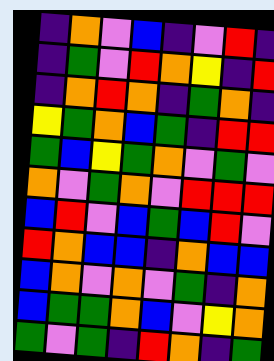[["indigo", "orange", "violet", "blue", "indigo", "violet", "red", "indigo"], ["indigo", "green", "violet", "red", "orange", "yellow", "indigo", "red"], ["indigo", "orange", "red", "orange", "indigo", "green", "orange", "indigo"], ["yellow", "green", "orange", "blue", "green", "indigo", "red", "red"], ["green", "blue", "yellow", "green", "orange", "violet", "green", "violet"], ["orange", "violet", "green", "orange", "violet", "red", "red", "red"], ["blue", "red", "violet", "blue", "green", "blue", "red", "violet"], ["red", "orange", "blue", "blue", "indigo", "orange", "blue", "blue"], ["blue", "orange", "violet", "orange", "violet", "green", "indigo", "orange"], ["blue", "green", "green", "orange", "blue", "violet", "yellow", "orange"], ["green", "violet", "green", "indigo", "red", "orange", "indigo", "green"]]